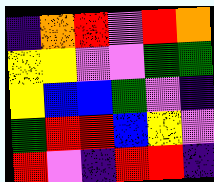[["indigo", "orange", "red", "violet", "red", "orange"], ["yellow", "yellow", "violet", "violet", "green", "green"], ["yellow", "blue", "blue", "green", "violet", "indigo"], ["green", "red", "red", "blue", "yellow", "violet"], ["red", "violet", "indigo", "red", "red", "indigo"]]